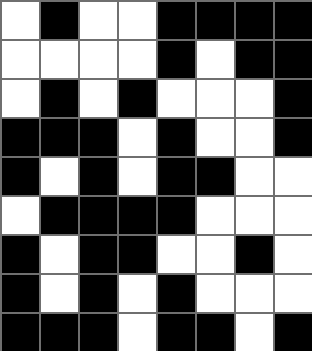[["white", "black", "white", "white", "black", "black", "black", "black"], ["white", "white", "white", "white", "black", "white", "black", "black"], ["white", "black", "white", "black", "white", "white", "white", "black"], ["black", "black", "black", "white", "black", "white", "white", "black"], ["black", "white", "black", "white", "black", "black", "white", "white"], ["white", "black", "black", "black", "black", "white", "white", "white"], ["black", "white", "black", "black", "white", "white", "black", "white"], ["black", "white", "black", "white", "black", "white", "white", "white"], ["black", "black", "black", "white", "black", "black", "white", "black"]]